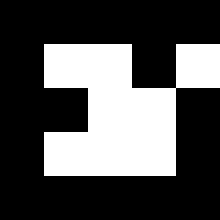[["black", "black", "black", "black", "black"], ["black", "white", "white", "black", "white"], ["black", "black", "white", "white", "black"], ["black", "white", "white", "white", "black"], ["black", "black", "black", "black", "black"]]